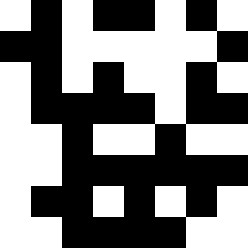[["white", "black", "white", "black", "black", "white", "black", "white"], ["black", "black", "white", "white", "white", "white", "white", "black"], ["white", "black", "white", "black", "white", "white", "black", "white"], ["white", "black", "black", "black", "black", "white", "black", "black"], ["white", "white", "black", "white", "white", "black", "white", "white"], ["white", "white", "black", "black", "black", "black", "black", "black"], ["white", "black", "black", "white", "black", "white", "black", "white"], ["white", "white", "black", "black", "black", "black", "white", "white"]]